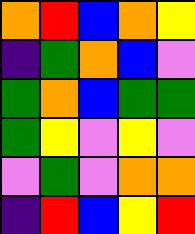[["orange", "red", "blue", "orange", "yellow"], ["indigo", "green", "orange", "blue", "violet"], ["green", "orange", "blue", "green", "green"], ["green", "yellow", "violet", "yellow", "violet"], ["violet", "green", "violet", "orange", "orange"], ["indigo", "red", "blue", "yellow", "red"]]